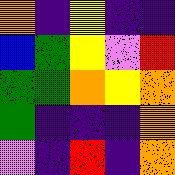[["orange", "indigo", "yellow", "indigo", "indigo"], ["blue", "green", "yellow", "violet", "red"], ["green", "green", "orange", "yellow", "orange"], ["green", "indigo", "indigo", "indigo", "orange"], ["violet", "indigo", "red", "indigo", "orange"]]